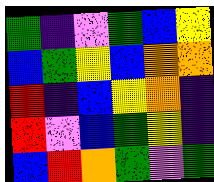[["green", "indigo", "violet", "green", "blue", "yellow"], ["blue", "green", "yellow", "blue", "orange", "orange"], ["red", "indigo", "blue", "yellow", "orange", "indigo"], ["red", "violet", "blue", "green", "yellow", "indigo"], ["blue", "red", "orange", "green", "violet", "green"]]